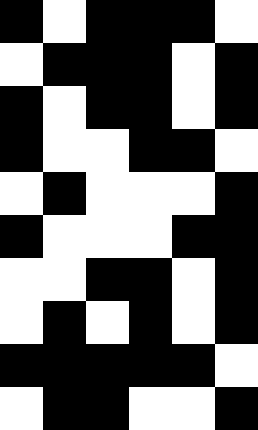[["black", "white", "black", "black", "black", "white"], ["white", "black", "black", "black", "white", "black"], ["black", "white", "black", "black", "white", "black"], ["black", "white", "white", "black", "black", "white"], ["white", "black", "white", "white", "white", "black"], ["black", "white", "white", "white", "black", "black"], ["white", "white", "black", "black", "white", "black"], ["white", "black", "white", "black", "white", "black"], ["black", "black", "black", "black", "black", "white"], ["white", "black", "black", "white", "white", "black"]]